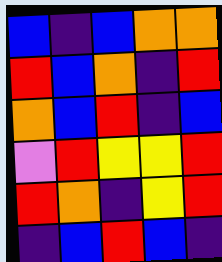[["blue", "indigo", "blue", "orange", "orange"], ["red", "blue", "orange", "indigo", "red"], ["orange", "blue", "red", "indigo", "blue"], ["violet", "red", "yellow", "yellow", "red"], ["red", "orange", "indigo", "yellow", "red"], ["indigo", "blue", "red", "blue", "indigo"]]